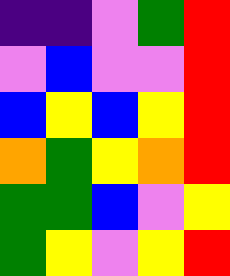[["indigo", "indigo", "violet", "green", "red"], ["violet", "blue", "violet", "violet", "red"], ["blue", "yellow", "blue", "yellow", "red"], ["orange", "green", "yellow", "orange", "red"], ["green", "green", "blue", "violet", "yellow"], ["green", "yellow", "violet", "yellow", "red"]]